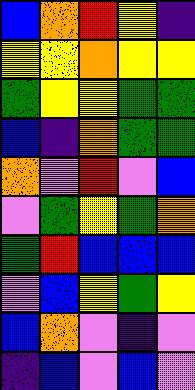[["blue", "orange", "red", "yellow", "indigo"], ["yellow", "yellow", "orange", "yellow", "yellow"], ["green", "yellow", "yellow", "green", "green"], ["blue", "indigo", "orange", "green", "green"], ["orange", "violet", "red", "violet", "blue"], ["violet", "green", "yellow", "green", "orange"], ["green", "red", "blue", "blue", "blue"], ["violet", "blue", "yellow", "green", "yellow"], ["blue", "orange", "violet", "indigo", "violet"], ["indigo", "blue", "violet", "blue", "violet"]]